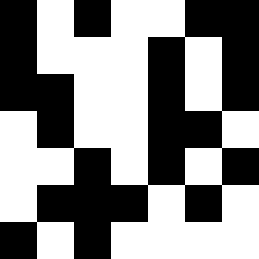[["black", "white", "black", "white", "white", "black", "black"], ["black", "white", "white", "white", "black", "white", "black"], ["black", "black", "white", "white", "black", "white", "black"], ["white", "black", "white", "white", "black", "black", "white"], ["white", "white", "black", "white", "black", "white", "black"], ["white", "black", "black", "black", "white", "black", "white"], ["black", "white", "black", "white", "white", "white", "white"]]